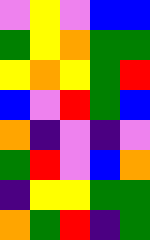[["violet", "yellow", "violet", "blue", "blue"], ["green", "yellow", "orange", "green", "green"], ["yellow", "orange", "yellow", "green", "red"], ["blue", "violet", "red", "green", "blue"], ["orange", "indigo", "violet", "indigo", "violet"], ["green", "red", "violet", "blue", "orange"], ["indigo", "yellow", "yellow", "green", "green"], ["orange", "green", "red", "indigo", "green"]]